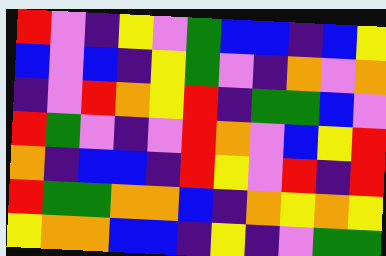[["red", "violet", "indigo", "yellow", "violet", "green", "blue", "blue", "indigo", "blue", "yellow"], ["blue", "violet", "blue", "indigo", "yellow", "green", "violet", "indigo", "orange", "violet", "orange"], ["indigo", "violet", "red", "orange", "yellow", "red", "indigo", "green", "green", "blue", "violet"], ["red", "green", "violet", "indigo", "violet", "red", "orange", "violet", "blue", "yellow", "red"], ["orange", "indigo", "blue", "blue", "indigo", "red", "yellow", "violet", "red", "indigo", "red"], ["red", "green", "green", "orange", "orange", "blue", "indigo", "orange", "yellow", "orange", "yellow"], ["yellow", "orange", "orange", "blue", "blue", "indigo", "yellow", "indigo", "violet", "green", "green"]]